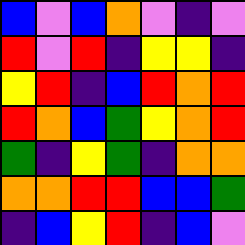[["blue", "violet", "blue", "orange", "violet", "indigo", "violet"], ["red", "violet", "red", "indigo", "yellow", "yellow", "indigo"], ["yellow", "red", "indigo", "blue", "red", "orange", "red"], ["red", "orange", "blue", "green", "yellow", "orange", "red"], ["green", "indigo", "yellow", "green", "indigo", "orange", "orange"], ["orange", "orange", "red", "red", "blue", "blue", "green"], ["indigo", "blue", "yellow", "red", "indigo", "blue", "violet"]]